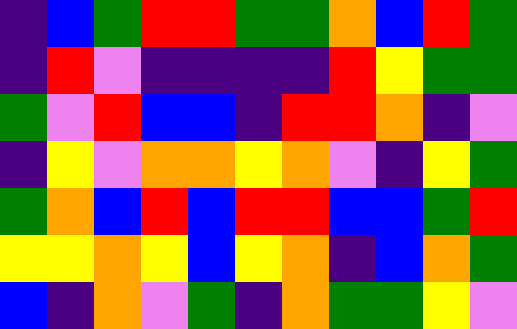[["indigo", "blue", "green", "red", "red", "green", "green", "orange", "blue", "red", "green"], ["indigo", "red", "violet", "indigo", "indigo", "indigo", "indigo", "red", "yellow", "green", "green"], ["green", "violet", "red", "blue", "blue", "indigo", "red", "red", "orange", "indigo", "violet"], ["indigo", "yellow", "violet", "orange", "orange", "yellow", "orange", "violet", "indigo", "yellow", "green"], ["green", "orange", "blue", "red", "blue", "red", "red", "blue", "blue", "green", "red"], ["yellow", "yellow", "orange", "yellow", "blue", "yellow", "orange", "indigo", "blue", "orange", "green"], ["blue", "indigo", "orange", "violet", "green", "indigo", "orange", "green", "green", "yellow", "violet"]]